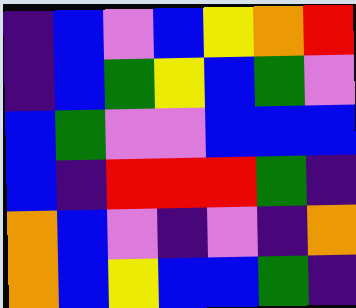[["indigo", "blue", "violet", "blue", "yellow", "orange", "red"], ["indigo", "blue", "green", "yellow", "blue", "green", "violet"], ["blue", "green", "violet", "violet", "blue", "blue", "blue"], ["blue", "indigo", "red", "red", "red", "green", "indigo"], ["orange", "blue", "violet", "indigo", "violet", "indigo", "orange"], ["orange", "blue", "yellow", "blue", "blue", "green", "indigo"]]